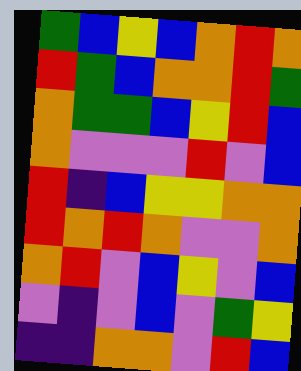[["green", "blue", "yellow", "blue", "orange", "red", "orange"], ["red", "green", "blue", "orange", "orange", "red", "green"], ["orange", "green", "green", "blue", "yellow", "red", "blue"], ["orange", "violet", "violet", "violet", "red", "violet", "blue"], ["red", "indigo", "blue", "yellow", "yellow", "orange", "orange"], ["red", "orange", "red", "orange", "violet", "violet", "orange"], ["orange", "red", "violet", "blue", "yellow", "violet", "blue"], ["violet", "indigo", "violet", "blue", "violet", "green", "yellow"], ["indigo", "indigo", "orange", "orange", "violet", "red", "blue"]]